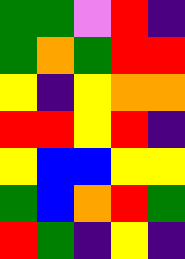[["green", "green", "violet", "red", "indigo"], ["green", "orange", "green", "red", "red"], ["yellow", "indigo", "yellow", "orange", "orange"], ["red", "red", "yellow", "red", "indigo"], ["yellow", "blue", "blue", "yellow", "yellow"], ["green", "blue", "orange", "red", "green"], ["red", "green", "indigo", "yellow", "indigo"]]